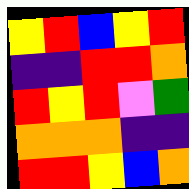[["yellow", "red", "blue", "yellow", "red"], ["indigo", "indigo", "red", "red", "orange"], ["red", "yellow", "red", "violet", "green"], ["orange", "orange", "orange", "indigo", "indigo"], ["red", "red", "yellow", "blue", "orange"]]